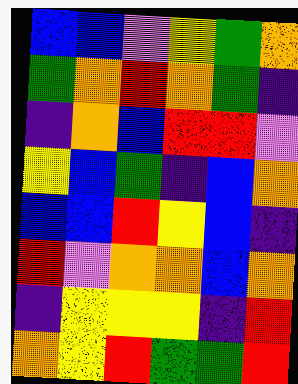[["blue", "blue", "violet", "yellow", "green", "orange"], ["green", "orange", "red", "orange", "green", "indigo"], ["indigo", "orange", "blue", "red", "red", "violet"], ["yellow", "blue", "green", "indigo", "blue", "orange"], ["blue", "blue", "red", "yellow", "blue", "indigo"], ["red", "violet", "orange", "orange", "blue", "orange"], ["indigo", "yellow", "yellow", "yellow", "indigo", "red"], ["orange", "yellow", "red", "green", "green", "red"]]